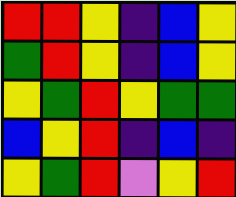[["red", "red", "yellow", "indigo", "blue", "yellow"], ["green", "red", "yellow", "indigo", "blue", "yellow"], ["yellow", "green", "red", "yellow", "green", "green"], ["blue", "yellow", "red", "indigo", "blue", "indigo"], ["yellow", "green", "red", "violet", "yellow", "red"]]